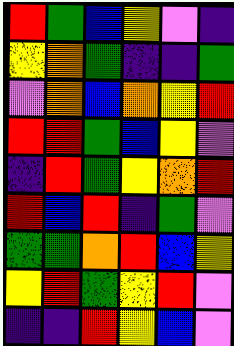[["red", "green", "blue", "yellow", "violet", "indigo"], ["yellow", "orange", "green", "indigo", "indigo", "green"], ["violet", "orange", "blue", "orange", "yellow", "red"], ["red", "red", "green", "blue", "yellow", "violet"], ["indigo", "red", "green", "yellow", "orange", "red"], ["red", "blue", "red", "indigo", "green", "violet"], ["green", "green", "orange", "red", "blue", "yellow"], ["yellow", "red", "green", "yellow", "red", "violet"], ["indigo", "indigo", "red", "yellow", "blue", "violet"]]